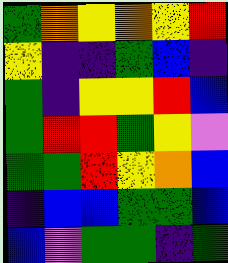[["green", "orange", "yellow", "orange", "yellow", "red"], ["yellow", "indigo", "indigo", "green", "blue", "indigo"], ["green", "indigo", "yellow", "yellow", "red", "blue"], ["green", "red", "red", "green", "yellow", "violet"], ["green", "green", "red", "yellow", "orange", "blue"], ["indigo", "blue", "blue", "green", "green", "blue"], ["blue", "violet", "green", "green", "indigo", "green"]]